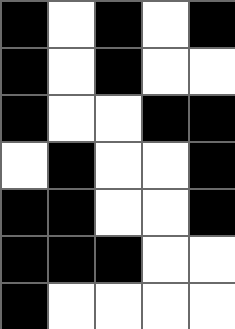[["black", "white", "black", "white", "black"], ["black", "white", "black", "white", "white"], ["black", "white", "white", "black", "black"], ["white", "black", "white", "white", "black"], ["black", "black", "white", "white", "black"], ["black", "black", "black", "white", "white"], ["black", "white", "white", "white", "white"]]